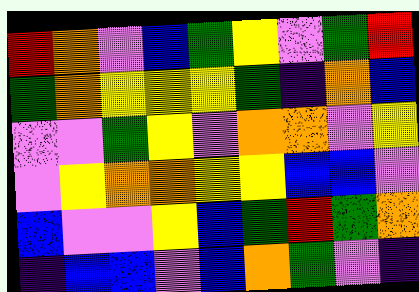[["red", "orange", "violet", "blue", "green", "yellow", "violet", "green", "red"], ["green", "orange", "yellow", "yellow", "yellow", "green", "indigo", "orange", "blue"], ["violet", "violet", "green", "yellow", "violet", "orange", "orange", "violet", "yellow"], ["violet", "yellow", "orange", "orange", "yellow", "yellow", "blue", "blue", "violet"], ["blue", "violet", "violet", "yellow", "blue", "green", "red", "green", "orange"], ["indigo", "blue", "blue", "violet", "blue", "orange", "green", "violet", "indigo"]]